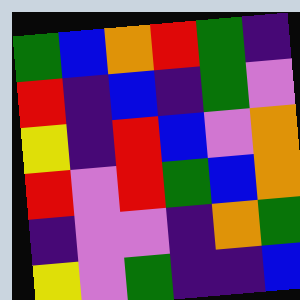[["green", "blue", "orange", "red", "green", "indigo"], ["red", "indigo", "blue", "indigo", "green", "violet"], ["yellow", "indigo", "red", "blue", "violet", "orange"], ["red", "violet", "red", "green", "blue", "orange"], ["indigo", "violet", "violet", "indigo", "orange", "green"], ["yellow", "violet", "green", "indigo", "indigo", "blue"]]